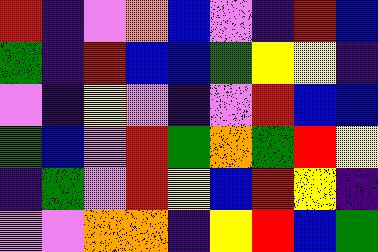[["red", "indigo", "violet", "orange", "blue", "violet", "indigo", "red", "blue"], ["green", "indigo", "red", "blue", "blue", "green", "yellow", "yellow", "indigo"], ["violet", "indigo", "yellow", "violet", "indigo", "violet", "red", "blue", "blue"], ["green", "blue", "violet", "red", "green", "orange", "green", "red", "yellow"], ["indigo", "green", "violet", "red", "yellow", "blue", "red", "yellow", "indigo"], ["violet", "violet", "orange", "orange", "indigo", "yellow", "red", "blue", "green"]]